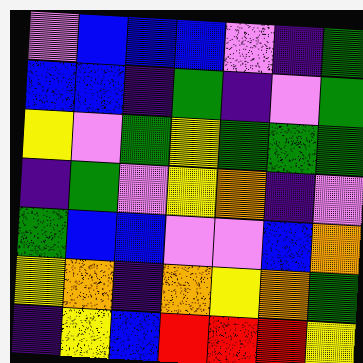[["violet", "blue", "blue", "blue", "violet", "indigo", "green"], ["blue", "blue", "indigo", "green", "indigo", "violet", "green"], ["yellow", "violet", "green", "yellow", "green", "green", "green"], ["indigo", "green", "violet", "yellow", "orange", "indigo", "violet"], ["green", "blue", "blue", "violet", "violet", "blue", "orange"], ["yellow", "orange", "indigo", "orange", "yellow", "orange", "green"], ["indigo", "yellow", "blue", "red", "red", "red", "yellow"]]